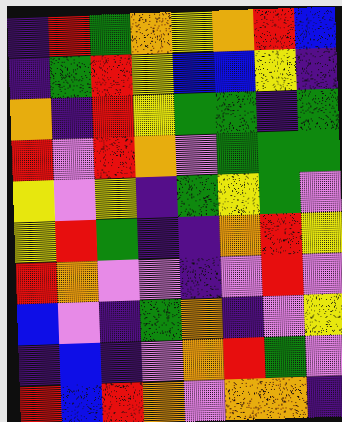[["indigo", "red", "green", "orange", "yellow", "orange", "red", "blue"], ["indigo", "green", "red", "yellow", "blue", "blue", "yellow", "indigo"], ["orange", "indigo", "red", "yellow", "green", "green", "indigo", "green"], ["red", "violet", "red", "orange", "violet", "green", "green", "green"], ["yellow", "violet", "yellow", "indigo", "green", "yellow", "green", "violet"], ["yellow", "red", "green", "indigo", "indigo", "orange", "red", "yellow"], ["red", "orange", "violet", "violet", "indigo", "violet", "red", "violet"], ["blue", "violet", "indigo", "green", "orange", "indigo", "violet", "yellow"], ["indigo", "blue", "indigo", "violet", "orange", "red", "green", "violet"], ["red", "blue", "red", "orange", "violet", "orange", "orange", "indigo"]]